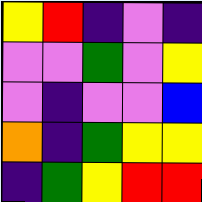[["yellow", "red", "indigo", "violet", "indigo"], ["violet", "violet", "green", "violet", "yellow"], ["violet", "indigo", "violet", "violet", "blue"], ["orange", "indigo", "green", "yellow", "yellow"], ["indigo", "green", "yellow", "red", "red"]]